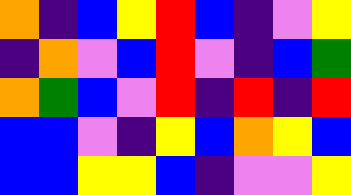[["orange", "indigo", "blue", "yellow", "red", "blue", "indigo", "violet", "yellow"], ["indigo", "orange", "violet", "blue", "red", "violet", "indigo", "blue", "green"], ["orange", "green", "blue", "violet", "red", "indigo", "red", "indigo", "red"], ["blue", "blue", "violet", "indigo", "yellow", "blue", "orange", "yellow", "blue"], ["blue", "blue", "yellow", "yellow", "blue", "indigo", "violet", "violet", "yellow"]]